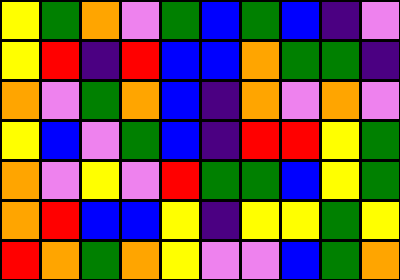[["yellow", "green", "orange", "violet", "green", "blue", "green", "blue", "indigo", "violet"], ["yellow", "red", "indigo", "red", "blue", "blue", "orange", "green", "green", "indigo"], ["orange", "violet", "green", "orange", "blue", "indigo", "orange", "violet", "orange", "violet"], ["yellow", "blue", "violet", "green", "blue", "indigo", "red", "red", "yellow", "green"], ["orange", "violet", "yellow", "violet", "red", "green", "green", "blue", "yellow", "green"], ["orange", "red", "blue", "blue", "yellow", "indigo", "yellow", "yellow", "green", "yellow"], ["red", "orange", "green", "orange", "yellow", "violet", "violet", "blue", "green", "orange"]]